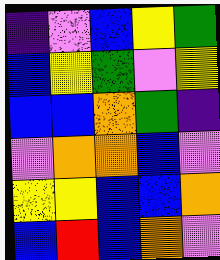[["indigo", "violet", "blue", "yellow", "green"], ["blue", "yellow", "green", "violet", "yellow"], ["blue", "blue", "orange", "green", "indigo"], ["violet", "orange", "orange", "blue", "violet"], ["yellow", "yellow", "blue", "blue", "orange"], ["blue", "red", "blue", "orange", "violet"]]